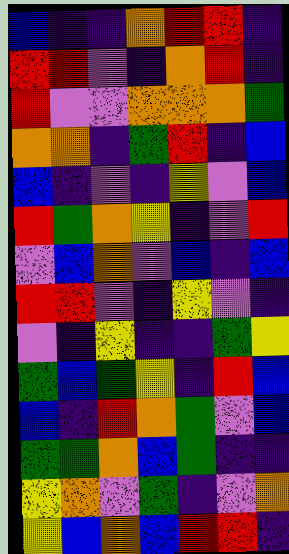[["blue", "indigo", "indigo", "orange", "red", "red", "indigo"], ["red", "red", "violet", "indigo", "orange", "red", "indigo"], ["red", "violet", "violet", "orange", "orange", "orange", "green"], ["orange", "orange", "indigo", "green", "red", "indigo", "blue"], ["blue", "indigo", "violet", "indigo", "yellow", "violet", "blue"], ["red", "green", "orange", "yellow", "indigo", "violet", "red"], ["violet", "blue", "orange", "violet", "blue", "indigo", "blue"], ["red", "red", "violet", "indigo", "yellow", "violet", "indigo"], ["violet", "indigo", "yellow", "indigo", "indigo", "green", "yellow"], ["green", "blue", "green", "yellow", "indigo", "red", "blue"], ["blue", "indigo", "red", "orange", "green", "violet", "blue"], ["green", "green", "orange", "blue", "green", "indigo", "indigo"], ["yellow", "orange", "violet", "green", "indigo", "violet", "orange"], ["yellow", "blue", "orange", "blue", "red", "red", "indigo"]]